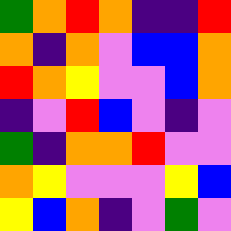[["green", "orange", "red", "orange", "indigo", "indigo", "red"], ["orange", "indigo", "orange", "violet", "blue", "blue", "orange"], ["red", "orange", "yellow", "violet", "violet", "blue", "orange"], ["indigo", "violet", "red", "blue", "violet", "indigo", "violet"], ["green", "indigo", "orange", "orange", "red", "violet", "violet"], ["orange", "yellow", "violet", "violet", "violet", "yellow", "blue"], ["yellow", "blue", "orange", "indigo", "violet", "green", "violet"]]